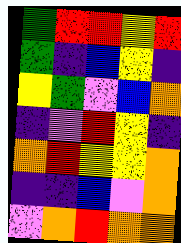[["green", "red", "red", "yellow", "red"], ["green", "indigo", "blue", "yellow", "indigo"], ["yellow", "green", "violet", "blue", "orange"], ["indigo", "violet", "red", "yellow", "indigo"], ["orange", "red", "yellow", "yellow", "orange"], ["indigo", "indigo", "blue", "violet", "orange"], ["violet", "orange", "red", "orange", "orange"]]